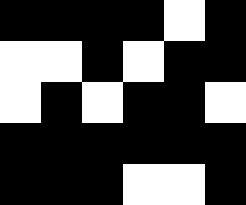[["black", "black", "black", "black", "white", "black"], ["white", "white", "black", "white", "black", "black"], ["white", "black", "white", "black", "black", "white"], ["black", "black", "black", "black", "black", "black"], ["black", "black", "black", "white", "white", "black"]]